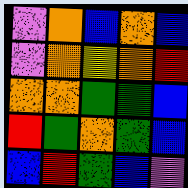[["violet", "orange", "blue", "orange", "blue"], ["violet", "orange", "yellow", "orange", "red"], ["orange", "orange", "green", "green", "blue"], ["red", "green", "orange", "green", "blue"], ["blue", "red", "green", "blue", "violet"]]